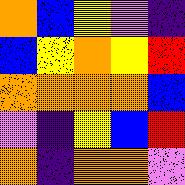[["orange", "blue", "yellow", "violet", "indigo"], ["blue", "yellow", "orange", "yellow", "red"], ["orange", "orange", "orange", "orange", "blue"], ["violet", "indigo", "yellow", "blue", "red"], ["orange", "indigo", "orange", "orange", "violet"]]